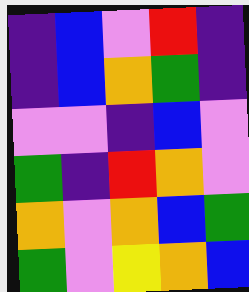[["indigo", "blue", "violet", "red", "indigo"], ["indigo", "blue", "orange", "green", "indigo"], ["violet", "violet", "indigo", "blue", "violet"], ["green", "indigo", "red", "orange", "violet"], ["orange", "violet", "orange", "blue", "green"], ["green", "violet", "yellow", "orange", "blue"]]